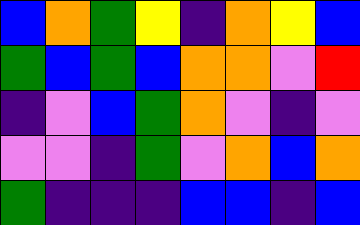[["blue", "orange", "green", "yellow", "indigo", "orange", "yellow", "blue"], ["green", "blue", "green", "blue", "orange", "orange", "violet", "red"], ["indigo", "violet", "blue", "green", "orange", "violet", "indigo", "violet"], ["violet", "violet", "indigo", "green", "violet", "orange", "blue", "orange"], ["green", "indigo", "indigo", "indigo", "blue", "blue", "indigo", "blue"]]